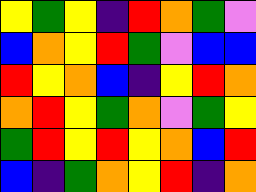[["yellow", "green", "yellow", "indigo", "red", "orange", "green", "violet"], ["blue", "orange", "yellow", "red", "green", "violet", "blue", "blue"], ["red", "yellow", "orange", "blue", "indigo", "yellow", "red", "orange"], ["orange", "red", "yellow", "green", "orange", "violet", "green", "yellow"], ["green", "red", "yellow", "red", "yellow", "orange", "blue", "red"], ["blue", "indigo", "green", "orange", "yellow", "red", "indigo", "orange"]]